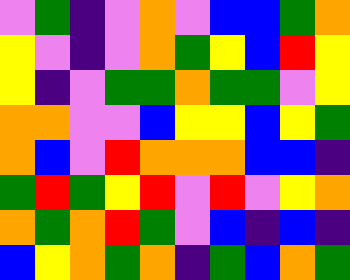[["violet", "green", "indigo", "violet", "orange", "violet", "blue", "blue", "green", "orange"], ["yellow", "violet", "indigo", "violet", "orange", "green", "yellow", "blue", "red", "yellow"], ["yellow", "indigo", "violet", "green", "green", "orange", "green", "green", "violet", "yellow"], ["orange", "orange", "violet", "violet", "blue", "yellow", "yellow", "blue", "yellow", "green"], ["orange", "blue", "violet", "red", "orange", "orange", "orange", "blue", "blue", "indigo"], ["green", "red", "green", "yellow", "red", "violet", "red", "violet", "yellow", "orange"], ["orange", "green", "orange", "red", "green", "violet", "blue", "indigo", "blue", "indigo"], ["blue", "yellow", "orange", "green", "orange", "indigo", "green", "blue", "orange", "green"]]